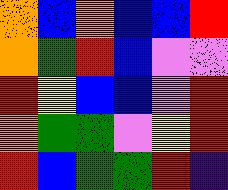[["orange", "blue", "orange", "blue", "blue", "red"], ["orange", "green", "red", "blue", "violet", "violet"], ["red", "yellow", "blue", "blue", "violet", "red"], ["orange", "green", "green", "violet", "yellow", "red"], ["red", "blue", "green", "green", "red", "indigo"]]